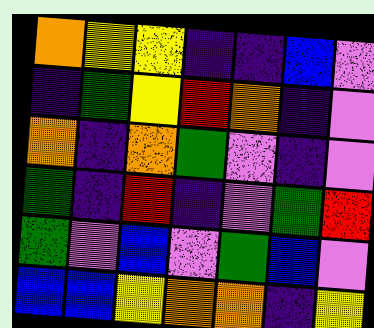[["orange", "yellow", "yellow", "indigo", "indigo", "blue", "violet"], ["indigo", "green", "yellow", "red", "orange", "indigo", "violet"], ["orange", "indigo", "orange", "green", "violet", "indigo", "violet"], ["green", "indigo", "red", "indigo", "violet", "green", "red"], ["green", "violet", "blue", "violet", "green", "blue", "violet"], ["blue", "blue", "yellow", "orange", "orange", "indigo", "yellow"]]